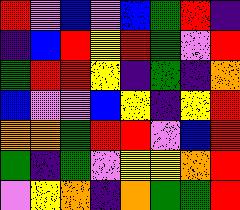[["red", "violet", "blue", "violet", "blue", "green", "red", "indigo"], ["indigo", "blue", "red", "yellow", "red", "green", "violet", "red"], ["green", "red", "red", "yellow", "indigo", "green", "indigo", "orange"], ["blue", "violet", "violet", "blue", "yellow", "indigo", "yellow", "red"], ["orange", "orange", "green", "red", "red", "violet", "blue", "red"], ["green", "indigo", "green", "violet", "yellow", "yellow", "orange", "red"], ["violet", "yellow", "orange", "indigo", "orange", "green", "green", "red"]]